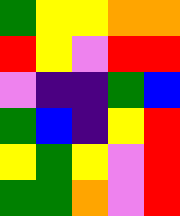[["green", "yellow", "yellow", "orange", "orange"], ["red", "yellow", "violet", "red", "red"], ["violet", "indigo", "indigo", "green", "blue"], ["green", "blue", "indigo", "yellow", "red"], ["yellow", "green", "yellow", "violet", "red"], ["green", "green", "orange", "violet", "red"]]